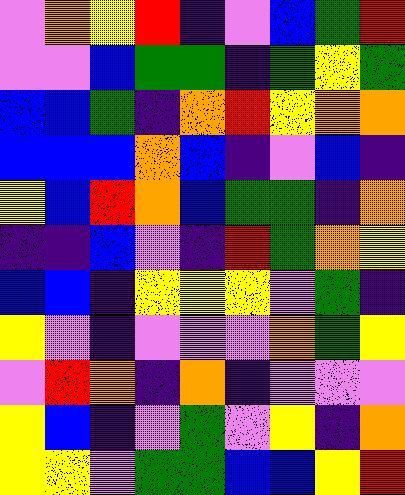[["violet", "orange", "yellow", "red", "indigo", "violet", "blue", "green", "red"], ["violet", "violet", "blue", "green", "green", "indigo", "green", "yellow", "green"], ["blue", "blue", "green", "indigo", "orange", "red", "yellow", "orange", "orange"], ["blue", "blue", "blue", "orange", "blue", "indigo", "violet", "blue", "indigo"], ["yellow", "blue", "red", "orange", "blue", "green", "green", "indigo", "orange"], ["indigo", "indigo", "blue", "violet", "indigo", "red", "green", "orange", "yellow"], ["blue", "blue", "indigo", "yellow", "yellow", "yellow", "violet", "green", "indigo"], ["yellow", "violet", "indigo", "violet", "violet", "violet", "orange", "green", "yellow"], ["violet", "red", "orange", "indigo", "orange", "indigo", "violet", "violet", "violet"], ["yellow", "blue", "indigo", "violet", "green", "violet", "yellow", "indigo", "orange"], ["yellow", "yellow", "violet", "green", "green", "blue", "blue", "yellow", "red"]]